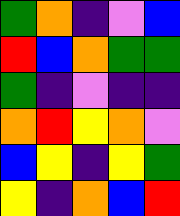[["green", "orange", "indigo", "violet", "blue"], ["red", "blue", "orange", "green", "green"], ["green", "indigo", "violet", "indigo", "indigo"], ["orange", "red", "yellow", "orange", "violet"], ["blue", "yellow", "indigo", "yellow", "green"], ["yellow", "indigo", "orange", "blue", "red"]]